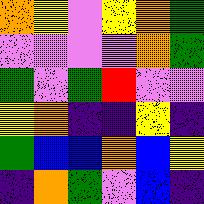[["orange", "yellow", "violet", "yellow", "orange", "green"], ["violet", "violet", "violet", "violet", "orange", "green"], ["green", "violet", "green", "red", "violet", "violet"], ["yellow", "orange", "indigo", "indigo", "yellow", "indigo"], ["green", "blue", "blue", "orange", "blue", "yellow"], ["indigo", "orange", "green", "violet", "blue", "indigo"]]